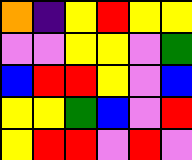[["orange", "indigo", "yellow", "red", "yellow", "yellow"], ["violet", "violet", "yellow", "yellow", "violet", "green"], ["blue", "red", "red", "yellow", "violet", "blue"], ["yellow", "yellow", "green", "blue", "violet", "red"], ["yellow", "red", "red", "violet", "red", "violet"]]